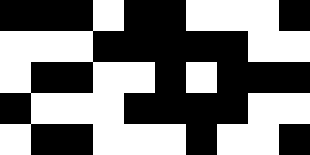[["black", "black", "black", "white", "black", "black", "white", "white", "white", "black"], ["white", "white", "white", "black", "black", "black", "black", "black", "white", "white"], ["white", "black", "black", "white", "white", "black", "white", "black", "black", "black"], ["black", "white", "white", "white", "black", "black", "black", "black", "white", "white"], ["white", "black", "black", "white", "white", "white", "black", "white", "white", "black"]]